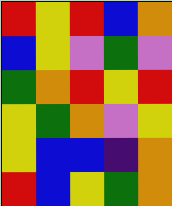[["red", "yellow", "red", "blue", "orange"], ["blue", "yellow", "violet", "green", "violet"], ["green", "orange", "red", "yellow", "red"], ["yellow", "green", "orange", "violet", "yellow"], ["yellow", "blue", "blue", "indigo", "orange"], ["red", "blue", "yellow", "green", "orange"]]